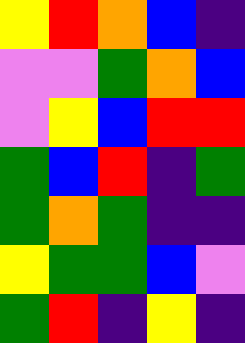[["yellow", "red", "orange", "blue", "indigo"], ["violet", "violet", "green", "orange", "blue"], ["violet", "yellow", "blue", "red", "red"], ["green", "blue", "red", "indigo", "green"], ["green", "orange", "green", "indigo", "indigo"], ["yellow", "green", "green", "blue", "violet"], ["green", "red", "indigo", "yellow", "indigo"]]